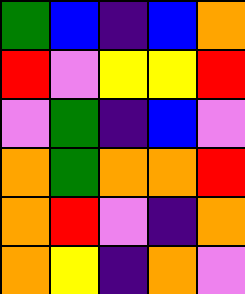[["green", "blue", "indigo", "blue", "orange"], ["red", "violet", "yellow", "yellow", "red"], ["violet", "green", "indigo", "blue", "violet"], ["orange", "green", "orange", "orange", "red"], ["orange", "red", "violet", "indigo", "orange"], ["orange", "yellow", "indigo", "orange", "violet"]]